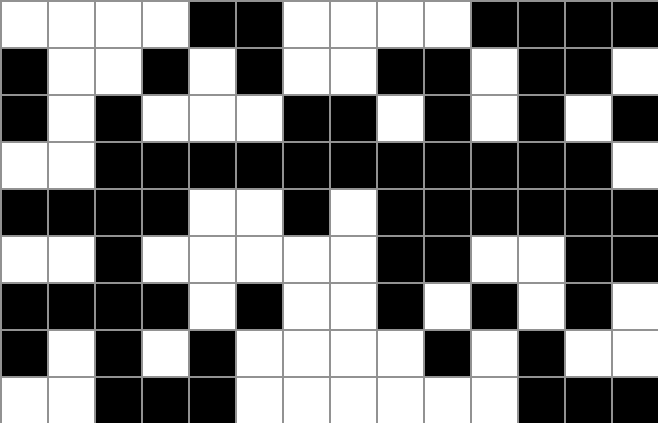[["white", "white", "white", "white", "black", "black", "white", "white", "white", "white", "black", "black", "black", "black"], ["black", "white", "white", "black", "white", "black", "white", "white", "black", "black", "white", "black", "black", "white"], ["black", "white", "black", "white", "white", "white", "black", "black", "white", "black", "white", "black", "white", "black"], ["white", "white", "black", "black", "black", "black", "black", "black", "black", "black", "black", "black", "black", "white"], ["black", "black", "black", "black", "white", "white", "black", "white", "black", "black", "black", "black", "black", "black"], ["white", "white", "black", "white", "white", "white", "white", "white", "black", "black", "white", "white", "black", "black"], ["black", "black", "black", "black", "white", "black", "white", "white", "black", "white", "black", "white", "black", "white"], ["black", "white", "black", "white", "black", "white", "white", "white", "white", "black", "white", "black", "white", "white"], ["white", "white", "black", "black", "black", "white", "white", "white", "white", "white", "white", "black", "black", "black"]]